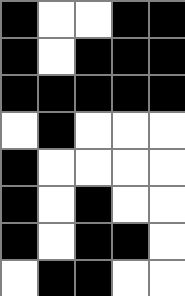[["black", "white", "white", "black", "black"], ["black", "white", "black", "black", "black"], ["black", "black", "black", "black", "black"], ["white", "black", "white", "white", "white"], ["black", "white", "white", "white", "white"], ["black", "white", "black", "white", "white"], ["black", "white", "black", "black", "white"], ["white", "black", "black", "white", "white"]]